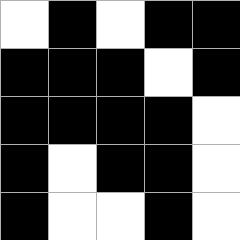[["white", "black", "white", "black", "black"], ["black", "black", "black", "white", "black"], ["black", "black", "black", "black", "white"], ["black", "white", "black", "black", "white"], ["black", "white", "white", "black", "white"]]